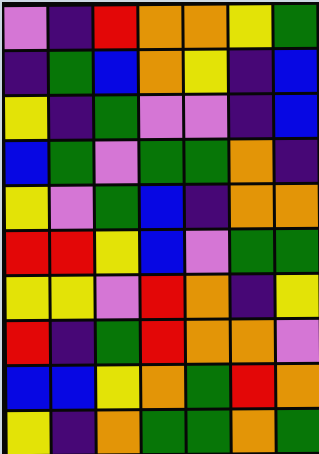[["violet", "indigo", "red", "orange", "orange", "yellow", "green"], ["indigo", "green", "blue", "orange", "yellow", "indigo", "blue"], ["yellow", "indigo", "green", "violet", "violet", "indigo", "blue"], ["blue", "green", "violet", "green", "green", "orange", "indigo"], ["yellow", "violet", "green", "blue", "indigo", "orange", "orange"], ["red", "red", "yellow", "blue", "violet", "green", "green"], ["yellow", "yellow", "violet", "red", "orange", "indigo", "yellow"], ["red", "indigo", "green", "red", "orange", "orange", "violet"], ["blue", "blue", "yellow", "orange", "green", "red", "orange"], ["yellow", "indigo", "orange", "green", "green", "orange", "green"]]